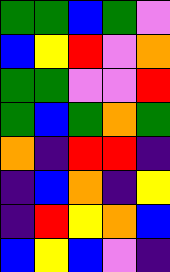[["green", "green", "blue", "green", "violet"], ["blue", "yellow", "red", "violet", "orange"], ["green", "green", "violet", "violet", "red"], ["green", "blue", "green", "orange", "green"], ["orange", "indigo", "red", "red", "indigo"], ["indigo", "blue", "orange", "indigo", "yellow"], ["indigo", "red", "yellow", "orange", "blue"], ["blue", "yellow", "blue", "violet", "indigo"]]